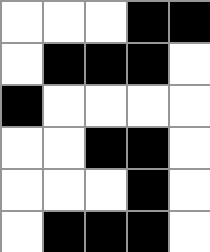[["white", "white", "white", "black", "black"], ["white", "black", "black", "black", "white"], ["black", "white", "white", "white", "white"], ["white", "white", "black", "black", "white"], ["white", "white", "white", "black", "white"], ["white", "black", "black", "black", "white"]]